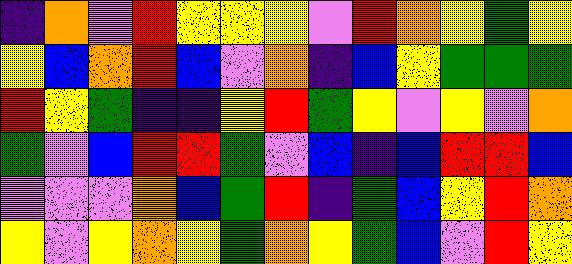[["indigo", "orange", "violet", "red", "yellow", "yellow", "yellow", "violet", "red", "orange", "yellow", "green", "yellow"], ["yellow", "blue", "orange", "red", "blue", "violet", "orange", "indigo", "blue", "yellow", "green", "green", "green"], ["red", "yellow", "green", "indigo", "indigo", "yellow", "red", "green", "yellow", "violet", "yellow", "violet", "orange"], ["green", "violet", "blue", "red", "red", "green", "violet", "blue", "indigo", "blue", "red", "red", "blue"], ["violet", "violet", "violet", "orange", "blue", "green", "red", "indigo", "green", "blue", "yellow", "red", "orange"], ["yellow", "violet", "yellow", "orange", "yellow", "green", "orange", "yellow", "green", "blue", "violet", "red", "yellow"]]